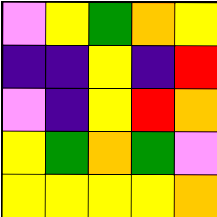[["violet", "yellow", "green", "orange", "yellow"], ["indigo", "indigo", "yellow", "indigo", "red"], ["violet", "indigo", "yellow", "red", "orange"], ["yellow", "green", "orange", "green", "violet"], ["yellow", "yellow", "yellow", "yellow", "orange"]]